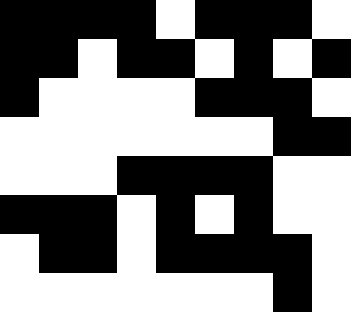[["black", "black", "black", "black", "white", "black", "black", "black", "white"], ["black", "black", "white", "black", "black", "white", "black", "white", "black"], ["black", "white", "white", "white", "white", "black", "black", "black", "white"], ["white", "white", "white", "white", "white", "white", "white", "black", "black"], ["white", "white", "white", "black", "black", "black", "black", "white", "white"], ["black", "black", "black", "white", "black", "white", "black", "white", "white"], ["white", "black", "black", "white", "black", "black", "black", "black", "white"], ["white", "white", "white", "white", "white", "white", "white", "black", "white"]]